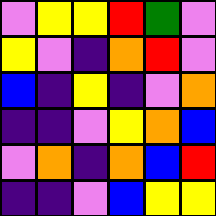[["violet", "yellow", "yellow", "red", "green", "violet"], ["yellow", "violet", "indigo", "orange", "red", "violet"], ["blue", "indigo", "yellow", "indigo", "violet", "orange"], ["indigo", "indigo", "violet", "yellow", "orange", "blue"], ["violet", "orange", "indigo", "orange", "blue", "red"], ["indigo", "indigo", "violet", "blue", "yellow", "yellow"]]